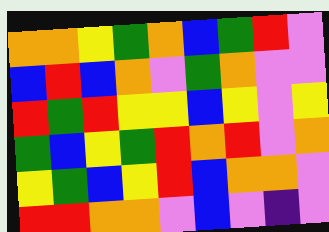[["orange", "orange", "yellow", "green", "orange", "blue", "green", "red", "violet"], ["blue", "red", "blue", "orange", "violet", "green", "orange", "violet", "violet"], ["red", "green", "red", "yellow", "yellow", "blue", "yellow", "violet", "yellow"], ["green", "blue", "yellow", "green", "red", "orange", "red", "violet", "orange"], ["yellow", "green", "blue", "yellow", "red", "blue", "orange", "orange", "violet"], ["red", "red", "orange", "orange", "violet", "blue", "violet", "indigo", "violet"]]